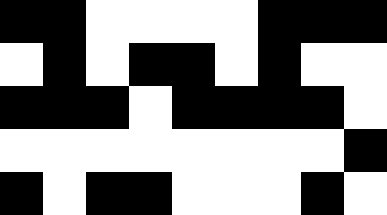[["black", "black", "white", "white", "white", "white", "black", "black", "black"], ["white", "black", "white", "black", "black", "white", "black", "white", "white"], ["black", "black", "black", "white", "black", "black", "black", "black", "white"], ["white", "white", "white", "white", "white", "white", "white", "white", "black"], ["black", "white", "black", "black", "white", "white", "white", "black", "white"]]